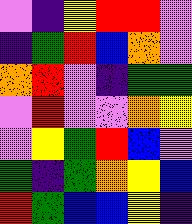[["violet", "indigo", "yellow", "red", "red", "violet"], ["indigo", "green", "red", "blue", "orange", "violet"], ["orange", "red", "violet", "indigo", "green", "green"], ["violet", "red", "violet", "violet", "orange", "yellow"], ["violet", "yellow", "green", "red", "blue", "violet"], ["green", "indigo", "green", "orange", "yellow", "blue"], ["red", "green", "blue", "blue", "yellow", "indigo"]]